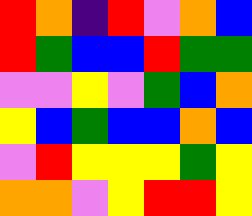[["red", "orange", "indigo", "red", "violet", "orange", "blue"], ["red", "green", "blue", "blue", "red", "green", "green"], ["violet", "violet", "yellow", "violet", "green", "blue", "orange"], ["yellow", "blue", "green", "blue", "blue", "orange", "blue"], ["violet", "red", "yellow", "yellow", "yellow", "green", "yellow"], ["orange", "orange", "violet", "yellow", "red", "red", "yellow"]]